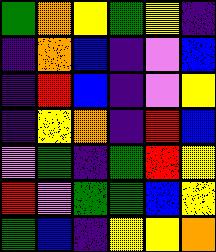[["green", "orange", "yellow", "green", "yellow", "indigo"], ["indigo", "orange", "blue", "indigo", "violet", "blue"], ["indigo", "red", "blue", "indigo", "violet", "yellow"], ["indigo", "yellow", "orange", "indigo", "red", "blue"], ["violet", "green", "indigo", "green", "red", "yellow"], ["red", "violet", "green", "green", "blue", "yellow"], ["green", "blue", "indigo", "yellow", "yellow", "orange"]]